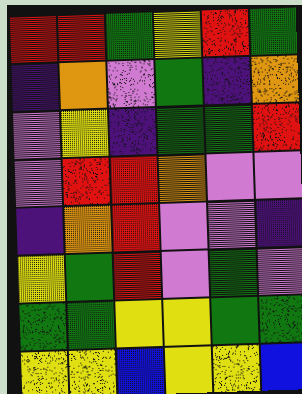[["red", "red", "green", "yellow", "red", "green"], ["indigo", "orange", "violet", "green", "indigo", "orange"], ["violet", "yellow", "indigo", "green", "green", "red"], ["violet", "red", "red", "orange", "violet", "violet"], ["indigo", "orange", "red", "violet", "violet", "indigo"], ["yellow", "green", "red", "violet", "green", "violet"], ["green", "green", "yellow", "yellow", "green", "green"], ["yellow", "yellow", "blue", "yellow", "yellow", "blue"]]